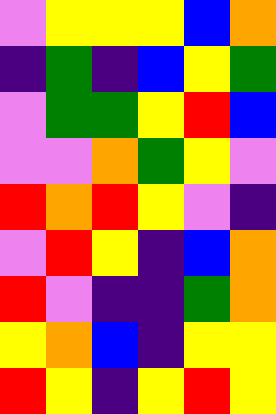[["violet", "yellow", "yellow", "yellow", "blue", "orange"], ["indigo", "green", "indigo", "blue", "yellow", "green"], ["violet", "green", "green", "yellow", "red", "blue"], ["violet", "violet", "orange", "green", "yellow", "violet"], ["red", "orange", "red", "yellow", "violet", "indigo"], ["violet", "red", "yellow", "indigo", "blue", "orange"], ["red", "violet", "indigo", "indigo", "green", "orange"], ["yellow", "orange", "blue", "indigo", "yellow", "yellow"], ["red", "yellow", "indigo", "yellow", "red", "yellow"]]